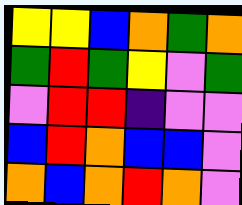[["yellow", "yellow", "blue", "orange", "green", "orange"], ["green", "red", "green", "yellow", "violet", "green"], ["violet", "red", "red", "indigo", "violet", "violet"], ["blue", "red", "orange", "blue", "blue", "violet"], ["orange", "blue", "orange", "red", "orange", "violet"]]